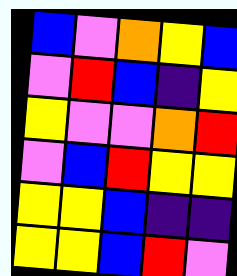[["blue", "violet", "orange", "yellow", "blue"], ["violet", "red", "blue", "indigo", "yellow"], ["yellow", "violet", "violet", "orange", "red"], ["violet", "blue", "red", "yellow", "yellow"], ["yellow", "yellow", "blue", "indigo", "indigo"], ["yellow", "yellow", "blue", "red", "violet"]]